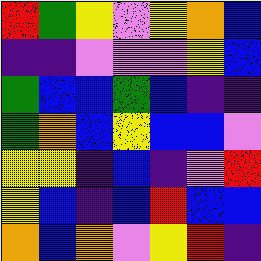[["red", "green", "yellow", "violet", "yellow", "orange", "blue"], ["indigo", "indigo", "violet", "violet", "violet", "yellow", "blue"], ["green", "blue", "blue", "green", "blue", "indigo", "indigo"], ["green", "orange", "blue", "yellow", "blue", "blue", "violet"], ["yellow", "yellow", "indigo", "blue", "indigo", "violet", "red"], ["yellow", "blue", "indigo", "blue", "red", "blue", "blue"], ["orange", "blue", "orange", "violet", "yellow", "red", "indigo"]]